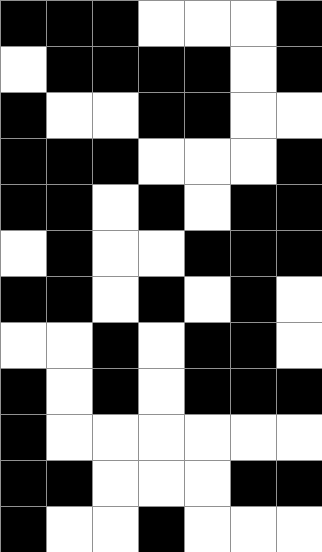[["black", "black", "black", "white", "white", "white", "black"], ["white", "black", "black", "black", "black", "white", "black"], ["black", "white", "white", "black", "black", "white", "white"], ["black", "black", "black", "white", "white", "white", "black"], ["black", "black", "white", "black", "white", "black", "black"], ["white", "black", "white", "white", "black", "black", "black"], ["black", "black", "white", "black", "white", "black", "white"], ["white", "white", "black", "white", "black", "black", "white"], ["black", "white", "black", "white", "black", "black", "black"], ["black", "white", "white", "white", "white", "white", "white"], ["black", "black", "white", "white", "white", "black", "black"], ["black", "white", "white", "black", "white", "white", "white"]]